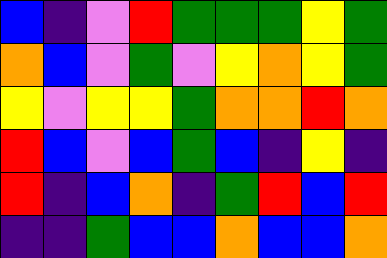[["blue", "indigo", "violet", "red", "green", "green", "green", "yellow", "green"], ["orange", "blue", "violet", "green", "violet", "yellow", "orange", "yellow", "green"], ["yellow", "violet", "yellow", "yellow", "green", "orange", "orange", "red", "orange"], ["red", "blue", "violet", "blue", "green", "blue", "indigo", "yellow", "indigo"], ["red", "indigo", "blue", "orange", "indigo", "green", "red", "blue", "red"], ["indigo", "indigo", "green", "blue", "blue", "orange", "blue", "blue", "orange"]]